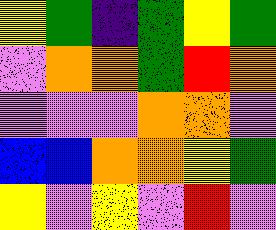[["yellow", "green", "indigo", "green", "yellow", "green"], ["violet", "orange", "orange", "green", "red", "orange"], ["violet", "violet", "violet", "orange", "orange", "violet"], ["blue", "blue", "orange", "orange", "yellow", "green"], ["yellow", "violet", "yellow", "violet", "red", "violet"]]